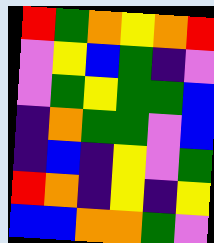[["red", "green", "orange", "yellow", "orange", "red"], ["violet", "yellow", "blue", "green", "indigo", "violet"], ["violet", "green", "yellow", "green", "green", "blue"], ["indigo", "orange", "green", "green", "violet", "blue"], ["indigo", "blue", "indigo", "yellow", "violet", "green"], ["red", "orange", "indigo", "yellow", "indigo", "yellow"], ["blue", "blue", "orange", "orange", "green", "violet"]]